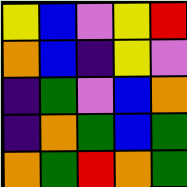[["yellow", "blue", "violet", "yellow", "red"], ["orange", "blue", "indigo", "yellow", "violet"], ["indigo", "green", "violet", "blue", "orange"], ["indigo", "orange", "green", "blue", "green"], ["orange", "green", "red", "orange", "green"]]